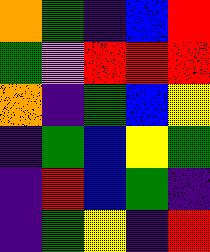[["orange", "green", "indigo", "blue", "red"], ["green", "violet", "red", "red", "red"], ["orange", "indigo", "green", "blue", "yellow"], ["indigo", "green", "blue", "yellow", "green"], ["indigo", "red", "blue", "green", "indigo"], ["indigo", "green", "yellow", "indigo", "red"]]